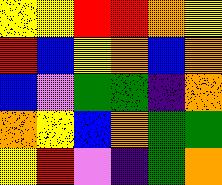[["yellow", "yellow", "red", "red", "orange", "yellow"], ["red", "blue", "yellow", "orange", "blue", "orange"], ["blue", "violet", "green", "green", "indigo", "orange"], ["orange", "yellow", "blue", "orange", "green", "green"], ["yellow", "red", "violet", "indigo", "green", "orange"]]